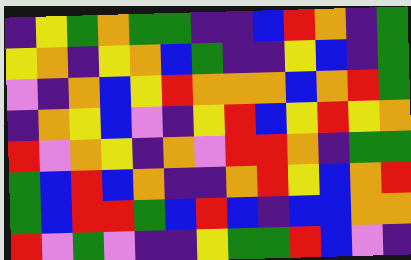[["indigo", "yellow", "green", "orange", "green", "green", "indigo", "indigo", "blue", "red", "orange", "indigo", "green"], ["yellow", "orange", "indigo", "yellow", "orange", "blue", "green", "indigo", "indigo", "yellow", "blue", "indigo", "green"], ["violet", "indigo", "orange", "blue", "yellow", "red", "orange", "orange", "orange", "blue", "orange", "red", "green"], ["indigo", "orange", "yellow", "blue", "violet", "indigo", "yellow", "red", "blue", "yellow", "red", "yellow", "orange"], ["red", "violet", "orange", "yellow", "indigo", "orange", "violet", "red", "red", "orange", "indigo", "green", "green"], ["green", "blue", "red", "blue", "orange", "indigo", "indigo", "orange", "red", "yellow", "blue", "orange", "red"], ["green", "blue", "red", "red", "green", "blue", "red", "blue", "indigo", "blue", "blue", "orange", "orange"], ["red", "violet", "green", "violet", "indigo", "indigo", "yellow", "green", "green", "red", "blue", "violet", "indigo"]]